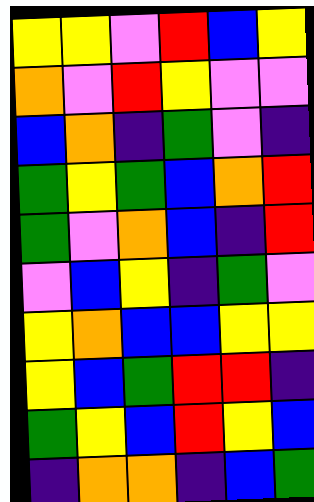[["yellow", "yellow", "violet", "red", "blue", "yellow"], ["orange", "violet", "red", "yellow", "violet", "violet"], ["blue", "orange", "indigo", "green", "violet", "indigo"], ["green", "yellow", "green", "blue", "orange", "red"], ["green", "violet", "orange", "blue", "indigo", "red"], ["violet", "blue", "yellow", "indigo", "green", "violet"], ["yellow", "orange", "blue", "blue", "yellow", "yellow"], ["yellow", "blue", "green", "red", "red", "indigo"], ["green", "yellow", "blue", "red", "yellow", "blue"], ["indigo", "orange", "orange", "indigo", "blue", "green"]]